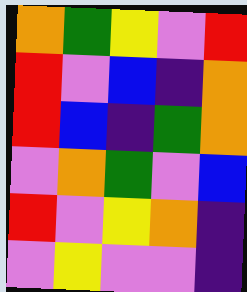[["orange", "green", "yellow", "violet", "red"], ["red", "violet", "blue", "indigo", "orange"], ["red", "blue", "indigo", "green", "orange"], ["violet", "orange", "green", "violet", "blue"], ["red", "violet", "yellow", "orange", "indigo"], ["violet", "yellow", "violet", "violet", "indigo"]]